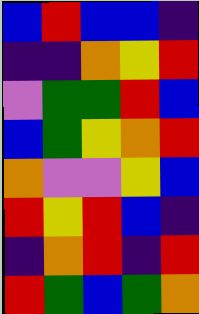[["blue", "red", "blue", "blue", "indigo"], ["indigo", "indigo", "orange", "yellow", "red"], ["violet", "green", "green", "red", "blue"], ["blue", "green", "yellow", "orange", "red"], ["orange", "violet", "violet", "yellow", "blue"], ["red", "yellow", "red", "blue", "indigo"], ["indigo", "orange", "red", "indigo", "red"], ["red", "green", "blue", "green", "orange"]]